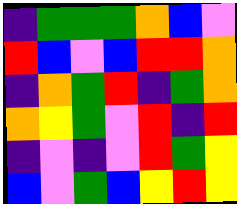[["indigo", "green", "green", "green", "orange", "blue", "violet"], ["red", "blue", "violet", "blue", "red", "red", "orange"], ["indigo", "orange", "green", "red", "indigo", "green", "orange"], ["orange", "yellow", "green", "violet", "red", "indigo", "red"], ["indigo", "violet", "indigo", "violet", "red", "green", "yellow"], ["blue", "violet", "green", "blue", "yellow", "red", "yellow"]]